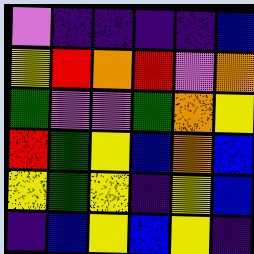[["violet", "indigo", "indigo", "indigo", "indigo", "blue"], ["yellow", "red", "orange", "red", "violet", "orange"], ["green", "violet", "violet", "green", "orange", "yellow"], ["red", "green", "yellow", "blue", "orange", "blue"], ["yellow", "green", "yellow", "indigo", "yellow", "blue"], ["indigo", "blue", "yellow", "blue", "yellow", "indigo"]]